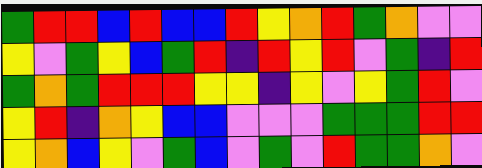[["green", "red", "red", "blue", "red", "blue", "blue", "red", "yellow", "orange", "red", "green", "orange", "violet", "violet"], ["yellow", "violet", "green", "yellow", "blue", "green", "red", "indigo", "red", "yellow", "red", "violet", "green", "indigo", "red"], ["green", "orange", "green", "red", "red", "red", "yellow", "yellow", "indigo", "yellow", "violet", "yellow", "green", "red", "violet"], ["yellow", "red", "indigo", "orange", "yellow", "blue", "blue", "violet", "violet", "violet", "green", "green", "green", "red", "red"], ["yellow", "orange", "blue", "yellow", "violet", "green", "blue", "violet", "green", "violet", "red", "green", "green", "orange", "violet"]]